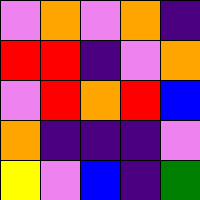[["violet", "orange", "violet", "orange", "indigo"], ["red", "red", "indigo", "violet", "orange"], ["violet", "red", "orange", "red", "blue"], ["orange", "indigo", "indigo", "indigo", "violet"], ["yellow", "violet", "blue", "indigo", "green"]]